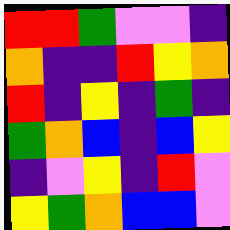[["red", "red", "green", "violet", "violet", "indigo"], ["orange", "indigo", "indigo", "red", "yellow", "orange"], ["red", "indigo", "yellow", "indigo", "green", "indigo"], ["green", "orange", "blue", "indigo", "blue", "yellow"], ["indigo", "violet", "yellow", "indigo", "red", "violet"], ["yellow", "green", "orange", "blue", "blue", "violet"]]